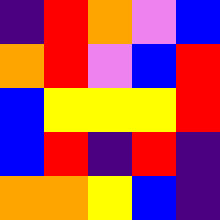[["indigo", "red", "orange", "violet", "blue"], ["orange", "red", "violet", "blue", "red"], ["blue", "yellow", "yellow", "yellow", "red"], ["blue", "red", "indigo", "red", "indigo"], ["orange", "orange", "yellow", "blue", "indigo"]]